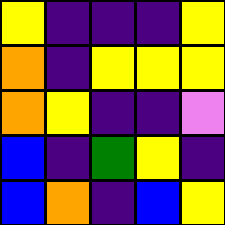[["yellow", "indigo", "indigo", "indigo", "yellow"], ["orange", "indigo", "yellow", "yellow", "yellow"], ["orange", "yellow", "indigo", "indigo", "violet"], ["blue", "indigo", "green", "yellow", "indigo"], ["blue", "orange", "indigo", "blue", "yellow"]]